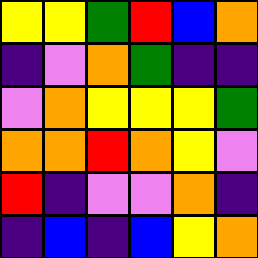[["yellow", "yellow", "green", "red", "blue", "orange"], ["indigo", "violet", "orange", "green", "indigo", "indigo"], ["violet", "orange", "yellow", "yellow", "yellow", "green"], ["orange", "orange", "red", "orange", "yellow", "violet"], ["red", "indigo", "violet", "violet", "orange", "indigo"], ["indigo", "blue", "indigo", "blue", "yellow", "orange"]]